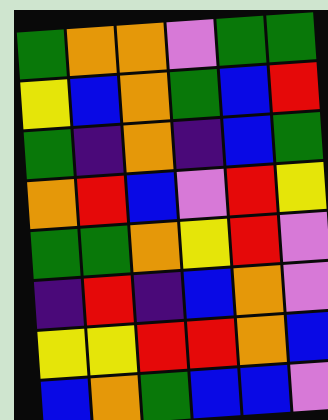[["green", "orange", "orange", "violet", "green", "green"], ["yellow", "blue", "orange", "green", "blue", "red"], ["green", "indigo", "orange", "indigo", "blue", "green"], ["orange", "red", "blue", "violet", "red", "yellow"], ["green", "green", "orange", "yellow", "red", "violet"], ["indigo", "red", "indigo", "blue", "orange", "violet"], ["yellow", "yellow", "red", "red", "orange", "blue"], ["blue", "orange", "green", "blue", "blue", "violet"]]